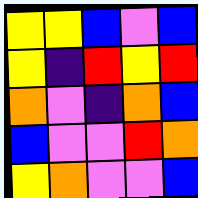[["yellow", "yellow", "blue", "violet", "blue"], ["yellow", "indigo", "red", "yellow", "red"], ["orange", "violet", "indigo", "orange", "blue"], ["blue", "violet", "violet", "red", "orange"], ["yellow", "orange", "violet", "violet", "blue"]]